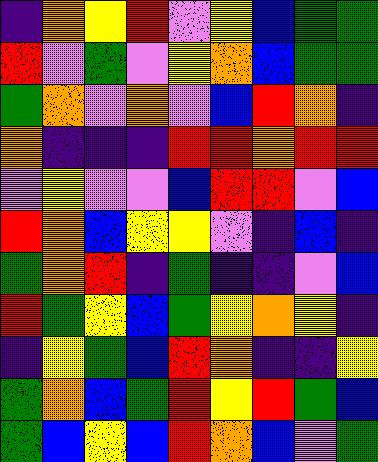[["indigo", "orange", "yellow", "red", "violet", "yellow", "blue", "green", "green"], ["red", "violet", "green", "violet", "yellow", "orange", "blue", "green", "green"], ["green", "orange", "violet", "orange", "violet", "blue", "red", "orange", "indigo"], ["orange", "indigo", "indigo", "indigo", "red", "red", "orange", "red", "red"], ["violet", "yellow", "violet", "violet", "blue", "red", "red", "violet", "blue"], ["red", "orange", "blue", "yellow", "yellow", "violet", "indigo", "blue", "indigo"], ["green", "orange", "red", "indigo", "green", "indigo", "indigo", "violet", "blue"], ["red", "green", "yellow", "blue", "green", "yellow", "orange", "yellow", "indigo"], ["indigo", "yellow", "green", "blue", "red", "orange", "indigo", "indigo", "yellow"], ["green", "orange", "blue", "green", "red", "yellow", "red", "green", "blue"], ["green", "blue", "yellow", "blue", "red", "orange", "blue", "violet", "green"]]